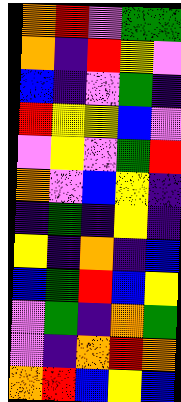[["orange", "red", "violet", "green", "green"], ["orange", "indigo", "red", "yellow", "violet"], ["blue", "indigo", "violet", "green", "indigo"], ["red", "yellow", "yellow", "blue", "violet"], ["violet", "yellow", "violet", "green", "red"], ["orange", "violet", "blue", "yellow", "indigo"], ["indigo", "green", "indigo", "yellow", "indigo"], ["yellow", "indigo", "orange", "indigo", "blue"], ["blue", "green", "red", "blue", "yellow"], ["violet", "green", "indigo", "orange", "green"], ["violet", "indigo", "orange", "red", "orange"], ["orange", "red", "blue", "yellow", "blue"]]